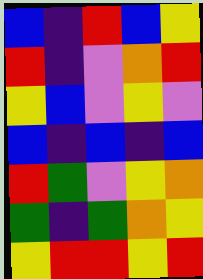[["blue", "indigo", "red", "blue", "yellow"], ["red", "indigo", "violet", "orange", "red"], ["yellow", "blue", "violet", "yellow", "violet"], ["blue", "indigo", "blue", "indigo", "blue"], ["red", "green", "violet", "yellow", "orange"], ["green", "indigo", "green", "orange", "yellow"], ["yellow", "red", "red", "yellow", "red"]]